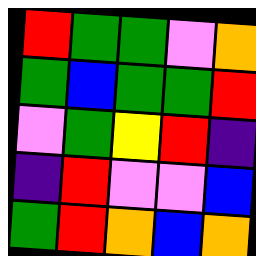[["red", "green", "green", "violet", "orange"], ["green", "blue", "green", "green", "red"], ["violet", "green", "yellow", "red", "indigo"], ["indigo", "red", "violet", "violet", "blue"], ["green", "red", "orange", "blue", "orange"]]